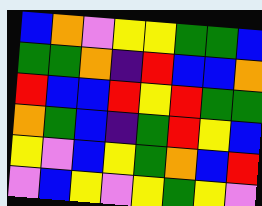[["blue", "orange", "violet", "yellow", "yellow", "green", "green", "blue"], ["green", "green", "orange", "indigo", "red", "blue", "blue", "orange"], ["red", "blue", "blue", "red", "yellow", "red", "green", "green"], ["orange", "green", "blue", "indigo", "green", "red", "yellow", "blue"], ["yellow", "violet", "blue", "yellow", "green", "orange", "blue", "red"], ["violet", "blue", "yellow", "violet", "yellow", "green", "yellow", "violet"]]